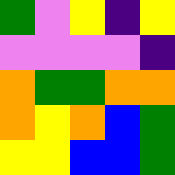[["green", "violet", "yellow", "indigo", "yellow"], ["violet", "violet", "violet", "violet", "indigo"], ["orange", "green", "green", "orange", "orange"], ["orange", "yellow", "orange", "blue", "green"], ["yellow", "yellow", "blue", "blue", "green"]]